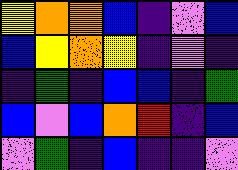[["yellow", "orange", "orange", "blue", "indigo", "violet", "blue"], ["blue", "yellow", "orange", "yellow", "indigo", "violet", "indigo"], ["indigo", "green", "indigo", "blue", "blue", "indigo", "green"], ["blue", "violet", "blue", "orange", "red", "indigo", "blue"], ["violet", "green", "indigo", "blue", "indigo", "indigo", "violet"]]